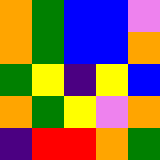[["orange", "green", "blue", "blue", "violet"], ["orange", "green", "blue", "blue", "orange"], ["green", "yellow", "indigo", "yellow", "blue"], ["orange", "green", "yellow", "violet", "orange"], ["indigo", "red", "red", "orange", "green"]]